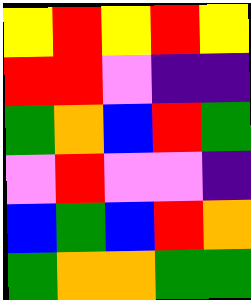[["yellow", "red", "yellow", "red", "yellow"], ["red", "red", "violet", "indigo", "indigo"], ["green", "orange", "blue", "red", "green"], ["violet", "red", "violet", "violet", "indigo"], ["blue", "green", "blue", "red", "orange"], ["green", "orange", "orange", "green", "green"]]